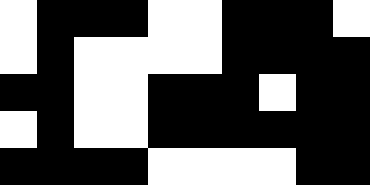[["white", "black", "black", "black", "white", "white", "black", "black", "black", "white"], ["white", "black", "white", "white", "white", "white", "black", "black", "black", "black"], ["black", "black", "white", "white", "black", "black", "black", "white", "black", "black"], ["white", "black", "white", "white", "black", "black", "black", "black", "black", "black"], ["black", "black", "black", "black", "white", "white", "white", "white", "black", "black"]]